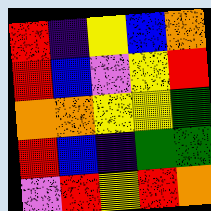[["red", "indigo", "yellow", "blue", "orange"], ["red", "blue", "violet", "yellow", "red"], ["orange", "orange", "yellow", "yellow", "green"], ["red", "blue", "indigo", "green", "green"], ["violet", "red", "yellow", "red", "orange"]]